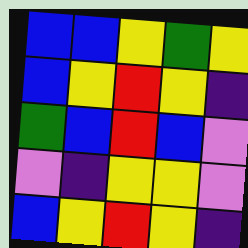[["blue", "blue", "yellow", "green", "yellow"], ["blue", "yellow", "red", "yellow", "indigo"], ["green", "blue", "red", "blue", "violet"], ["violet", "indigo", "yellow", "yellow", "violet"], ["blue", "yellow", "red", "yellow", "indigo"]]